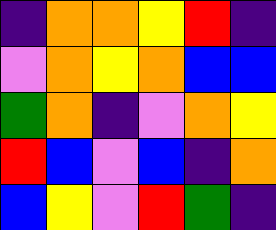[["indigo", "orange", "orange", "yellow", "red", "indigo"], ["violet", "orange", "yellow", "orange", "blue", "blue"], ["green", "orange", "indigo", "violet", "orange", "yellow"], ["red", "blue", "violet", "blue", "indigo", "orange"], ["blue", "yellow", "violet", "red", "green", "indigo"]]